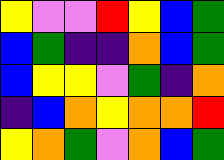[["yellow", "violet", "violet", "red", "yellow", "blue", "green"], ["blue", "green", "indigo", "indigo", "orange", "blue", "green"], ["blue", "yellow", "yellow", "violet", "green", "indigo", "orange"], ["indigo", "blue", "orange", "yellow", "orange", "orange", "red"], ["yellow", "orange", "green", "violet", "orange", "blue", "green"]]